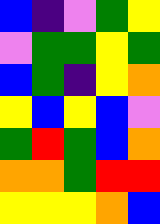[["blue", "indigo", "violet", "green", "yellow"], ["violet", "green", "green", "yellow", "green"], ["blue", "green", "indigo", "yellow", "orange"], ["yellow", "blue", "yellow", "blue", "violet"], ["green", "red", "green", "blue", "orange"], ["orange", "orange", "green", "red", "red"], ["yellow", "yellow", "yellow", "orange", "blue"]]